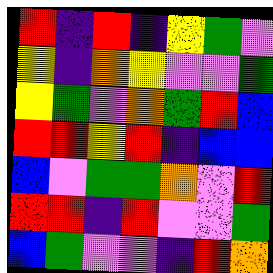[["red", "indigo", "red", "indigo", "yellow", "green", "violet"], ["yellow", "indigo", "orange", "yellow", "violet", "violet", "green"], ["yellow", "green", "violet", "orange", "green", "red", "blue"], ["red", "red", "yellow", "red", "indigo", "blue", "blue"], ["blue", "violet", "green", "green", "orange", "violet", "red"], ["red", "red", "indigo", "red", "violet", "violet", "green"], ["blue", "green", "violet", "violet", "indigo", "red", "orange"]]